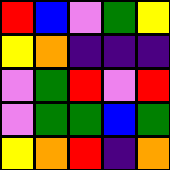[["red", "blue", "violet", "green", "yellow"], ["yellow", "orange", "indigo", "indigo", "indigo"], ["violet", "green", "red", "violet", "red"], ["violet", "green", "green", "blue", "green"], ["yellow", "orange", "red", "indigo", "orange"]]